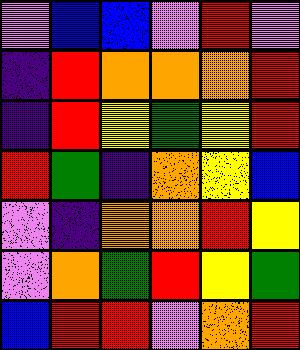[["violet", "blue", "blue", "violet", "red", "violet"], ["indigo", "red", "orange", "orange", "orange", "red"], ["indigo", "red", "yellow", "green", "yellow", "red"], ["red", "green", "indigo", "orange", "yellow", "blue"], ["violet", "indigo", "orange", "orange", "red", "yellow"], ["violet", "orange", "green", "red", "yellow", "green"], ["blue", "red", "red", "violet", "orange", "red"]]